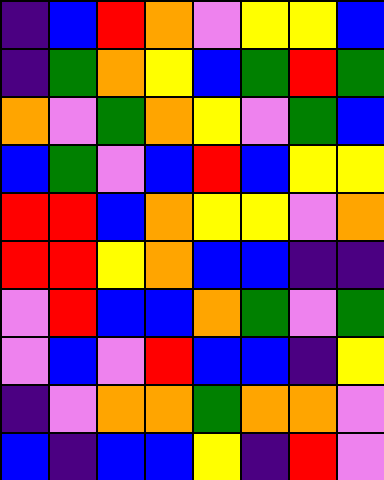[["indigo", "blue", "red", "orange", "violet", "yellow", "yellow", "blue"], ["indigo", "green", "orange", "yellow", "blue", "green", "red", "green"], ["orange", "violet", "green", "orange", "yellow", "violet", "green", "blue"], ["blue", "green", "violet", "blue", "red", "blue", "yellow", "yellow"], ["red", "red", "blue", "orange", "yellow", "yellow", "violet", "orange"], ["red", "red", "yellow", "orange", "blue", "blue", "indigo", "indigo"], ["violet", "red", "blue", "blue", "orange", "green", "violet", "green"], ["violet", "blue", "violet", "red", "blue", "blue", "indigo", "yellow"], ["indigo", "violet", "orange", "orange", "green", "orange", "orange", "violet"], ["blue", "indigo", "blue", "blue", "yellow", "indigo", "red", "violet"]]